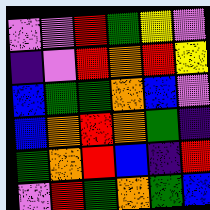[["violet", "violet", "red", "green", "yellow", "violet"], ["indigo", "violet", "red", "orange", "red", "yellow"], ["blue", "green", "green", "orange", "blue", "violet"], ["blue", "orange", "red", "orange", "green", "indigo"], ["green", "orange", "red", "blue", "indigo", "red"], ["violet", "red", "green", "orange", "green", "blue"]]